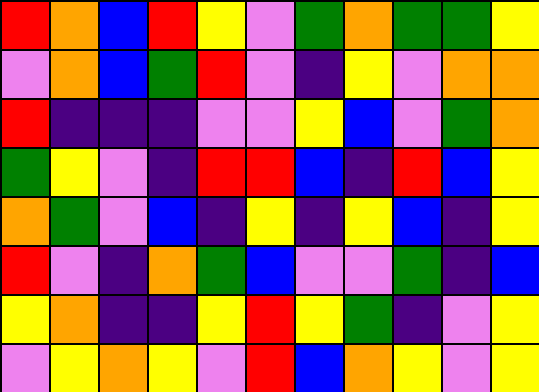[["red", "orange", "blue", "red", "yellow", "violet", "green", "orange", "green", "green", "yellow"], ["violet", "orange", "blue", "green", "red", "violet", "indigo", "yellow", "violet", "orange", "orange"], ["red", "indigo", "indigo", "indigo", "violet", "violet", "yellow", "blue", "violet", "green", "orange"], ["green", "yellow", "violet", "indigo", "red", "red", "blue", "indigo", "red", "blue", "yellow"], ["orange", "green", "violet", "blue", "indigo", "yellow", "indigo", "yellow", "blue", "indigo", "yellow"], ["red", "violet", "indigo", "orange", "green", "blue", "violet", "violet", "green", "indigo", "blue"], ["yellow", "orange", "indigo", "indigo", "yellow", "red", "yellow", "green", "indigo", "violet", "yellow"], ["violet", "yellow", "orange", "yellow", "violet", "red", "blue", "orange", "yellow", "violet", "yellow"]]